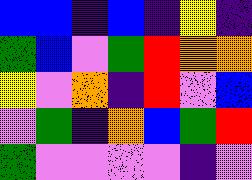[["blue", "blue", "indigo", "blue", "indigo", "yellow", "indigo"], ["green", "blue", "violet", "green", "red", "orange", "orange"], ["yellow", "violet", "orange", "indigo", "red", "violet", "blue"], ["violet", "green", "indigo", "orange", "blue", "green", "red"], ["green", "violet", "violet", "violet", "violet", "indigo", "violet"]]